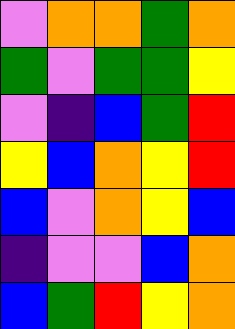[["violet", "orange", "orange", "green", "orange"], ["green", "violet", "green", "green", "yellow"], ["violet", "indigo", "blue", "green", "red"], ["yellow", "blue", "orange", "yellow", "red"], ["blue", "violet", "orange", "yellow", "blue"], ["indigo", "violet", "violet", "blue", "orange"], ["blue", "green", "red", "yellow", "orange"]]